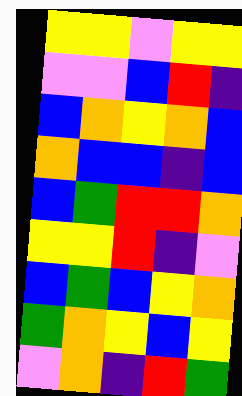[["yellow", "yellow", "violet", "yellow", "yellow"], ["violet", "violet", "blue", "red", "indigo"], ["blue", "orange", "yellow", "orange", "blue"], ["orange", "blue", "blue", "indigo", "blue"], ["blue", "green", "red", "red", "orange"], ["yellow", "yellow", "red", "indigo", "violet"], ["blue", "green", "blue", "yellow", "orange"], ["green", "orange", "yellow", "blue", "yellow"], ["violet", "orange", "indigo", "red", "green"]]